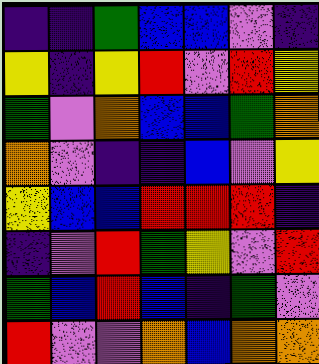[["indigo", "indigo", "green", "blue", "blue", "violet", "indigo"], ["yellow", "indigo", "yellow", "red", "violet", "red", "yellow"], ["green", "violet", "orange", "blue", "blue", "green", "orange"], ["orange", "violet", "indigo", "indigo", "blue", "violet", "yellow"], ["yellow", "blue", "blue", "red", "red", "red", "indigo"], ["indigo", "violet", "red", "green", "yellow", "violet", "red"], ["green", "blue", "red", "blue", "indigo", "green", "violet"], ["red", "violet", "violet", "orange", "blue", "orange", "orange"]]